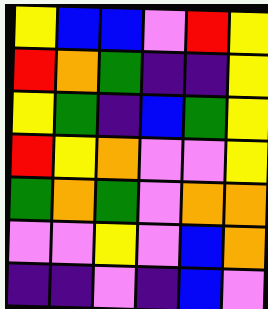[["yellow", "blue", "blue", "violet", "red", "yellow"], ["red", "orange", "green", "indigo", "indigo", "yellow"], ["yellow", "green", "indigo", "blue", "green", "yellow"], ["red", "yellow", "orange", "violet", "violet", "yellow"], ["green", "orange", "green", "violet", "orange", "orange"], ["violet", "violet", "yellow", "violet", "blue", "orange"], ["indigo", "indigo", "violet", "indigo", "blue", "violet"]]